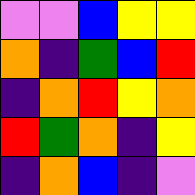[["violet", "violet", "blue", "yellow", "yellow"], ["orange", "indigo", "green", "blue", "red"], ["indigo", "orange", "red", "yellow", "orange"], ["red", "green", "orange", "indigo", "yellow"], ["indigo", "orange", "blue", "indigo", "violet"]]